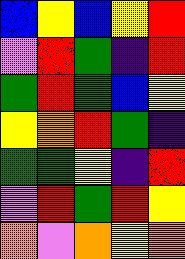[["blue", "yellow", "blue", "yellow", "red"], ["violet", "red", "green", "indigo", "red"], ["green", "red", "green", "blue", "yellow"], ["yellow", "orange", "red", "green", "indigo"], ["green", "green", "yellow", "indigo", "red"], ["violet", "red", "green", "red", "yellow"], ["orange", "violet", "orange", "yellow", "orange"]]